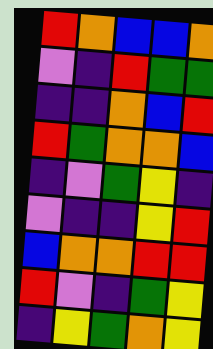[["red", "orange", "blue", "blue", "orange"], ["violet", "indigo", "red", "green", "green"], ["indigo", "indigo", "orange", "blue", "red"], ["red", "green", "orange", "orange", "blue"], ["indigo", "violet", "green", "yellow", "indigo"], ["violet", "indigo", "indigo", "yellow", "red"], ["blue", "orange", "orange", "red", "red"], ["red", "violet", "indigo", "green", "yellow"], ["indigo", "yellow", "green", "orange", "yellow"]]